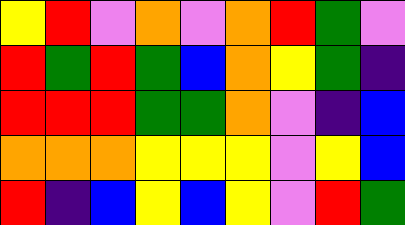[["yellow", "red", "violet", "orange", "violet", "orange", "red", "green", "violet"], ["red", "green", "red", "green", "blue", "orange", "yellow", "green", "indigo"], ["red", "red", "red", "green", "green", "orange", "violet", "indigo", "blue"], ["orange", "orange", "orange", "yellow", "yellow", "yellow", "violet", "yellow", "blue"], ["red", "indigo", "blue", "yellow", "blue", "yellow", "violet", "red", "green"]]